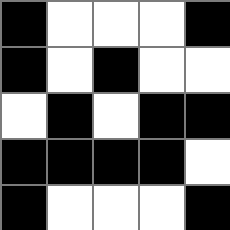[["black", "white", "white", "white", "black"], ["black", "white", "black", "white", "white"], ["white", "black", "white", "black", "black"], ["black", "black", "black", "black", "white"], ["black", "white", "white", "white", "black"]]